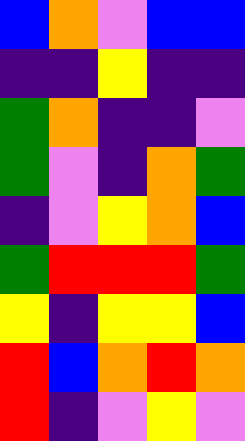[["blue", "orange", "violet", "blue", "blue"], ["indigo", "indigo", "yellow", "indigo", "indigo"], ["green", "orange", "indigo", "indigo", "violet"], ["green", "violet", "indigo", "orange", "green"], ["indigo", "violet", "yellow", "orange", "blue"], ["green", "red", "red", "red", "green"], ["yellow", "indigo", "yellow", "yellow", "blue"], ["red", "blue", "orange", "red", "orange"], ["red", "indigo", "violet", "yellow", "violet"]]